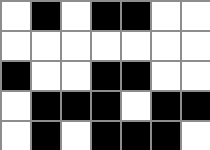[["white", "black", "white", "black", "black", "white", "white"], ["white", "white", "white", "white", "white", "white", "white"], ["black", "white", "white", "black", "black", "white", "white"], ["white", "black", "black", "black", "white", "black", "black"], ["white", "black", "white", "black", "black", "black", "white"]]